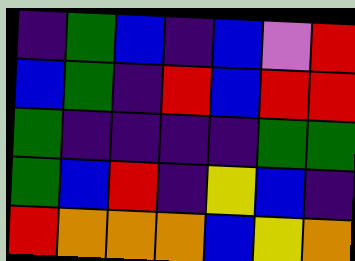[["indigo", "green", "blue", "indigo", "blue", "violet", "red"], ["blue", "green", "indigo", "red", "blue", "red", "red"], ["green", "indigo", "indigo", "indigo", "indigo", "green", "green"], ["green", "blue", "red", "indigo", "yellow", "blue", "indigo"], ["red", "orange", "orange", "orange", "blue", "yellow", "orange"]]